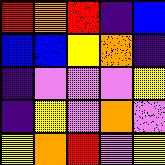[["red", "orange", "red", "indigo", "blue"], ["blue", "blue", "yellow", "orange", "indigo"], ["indigo", "violet", "violet", "violet", "yellow"], ["indigo", "yellow", "violet", "orange", "violet"], ["yellow", "orange", "red", "violet", "yellow"]]